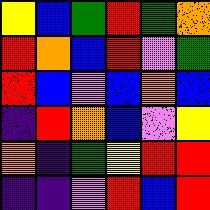[["yellow", "blue", "green", "red", "green", "orange"], ["red", "orange", "blue", "red", "violet", "green"], ["red", "blue", "violet", "blue", "orange", "blue"], ["indigo", "red", "orange", "blue", "violet", "yellow"], ["orange", "indigo", "green", "yellow", "red", "red"], ["indigo", "indigo", "violet", "red", "blue", "red"]]